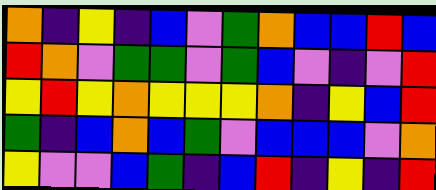[["orange", "indigo", "yellow", "indigo", "blue", "violet", "green", "orange", "blue", "blue", "red", "blue"], ["red", "orange", "violet", "green", "green", "violet", "green", "blue", "violet", "indigo", "violet", "red"], ["yellow", "red", "yellow", "orange", "yellow", "yellow", "yellow", "orange", "indigo", "yellow", "blue", "red"], ["green", "indigo", "blue", "orange", "blue", "green", "violet", "blue", "blue", "blue", "violet", "orange"], ["yellow", "violet", "violet", "blue", "green", "indigo", "blue", "red", "indigo", "yellow", "indigo", "red"]]